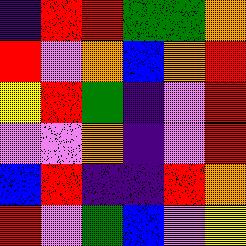[["indigo", "red", "red", "green", "green", "orange"], ["red", "violet", "orange", "blue", "orange", "red"], ["yellow", "red", "green", "indigo", "violet", "red"], ["violet", "violet", "orange", "indigo", "violet", "red"], ["blue", "red", "indigo", "indigo", "red", "orange"], ["red", "violet", "green", "blue", "violet", "yellow"]]